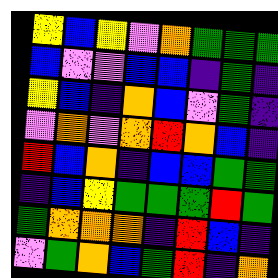[["yellow", "blue", "yellow", "violet", "orange", "green", "green", "green"], ["blue", "violet", "violet", "blue", "blue", "indigo", "green", "indigo"], ["yellow", "blue", "indigo", "orange", "blue", "violet", "green", "indigo"], ["violet", "orange", "violet", "orange", "red", "orange", "blue", "indigo"], ["red", "blue", "orange", "indigo", "blue", "blue", "green", "green"], ["indigo", "blue", "yellow", "green", "green", "green", "red", "green"], ["green", "orange", "orange", "orange", "indigo", "red", "blue", "indigo"], ["violet", "green", "orange", "blue", "green", "red", "indigo", "orange"]]